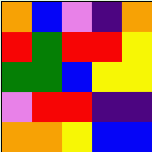[["orange", "blue", "violet", "indigo", "orange"], ["red", "green", "red", "red", "yellow"], ["green", "green", "blue", "yellow", "yellow"], ["violet", "red", "red", "indigo", "indigo"], ["orange", "orange", "yellow", "blue", "blue"]]